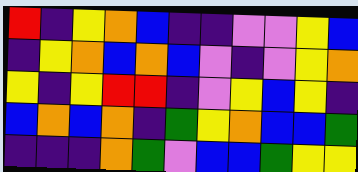[["red", "indigo", "yellow", "orange", "blue", "indigo", "indigo", "violet", "violet", "yellow", "blue"], ["indigo", "yellow", "orange", "blue", "orange", "blue", "violet", "indigo", "violet", "yellow", "orange"], ["yellow", "indigo", "yellow", "red", "red", "indigo", "violet", "yellow", "blue", "yellow", "indigo"], ["blue", "orange", "blue", "orange", "indigo", "green", "yellow", "orange", "blue", "blue", "green"], ["indigo", "indigo", "indigo", "orange", "green", "violet", "blue", "blue", "green", "yellow", "yellow"]]